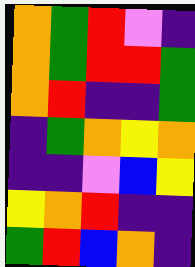[["orange", "green", "red", "violet", "indigo"], ["orange", "green", "red", "red", "green"], ["orange", "red", "indigo", "indigo", "green"], ["indigo", "green", "orange", "yellow", "orange"], ["indigo", "indigo", "violet", "blue", "yellow"], ["yellow", "orange", "red", "indigo", "indigo"], ["green", "red", "blue", "orange", "indigo"]]